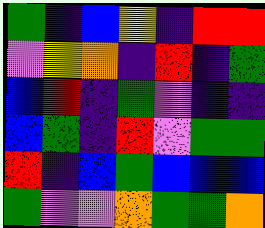[["green", "indigo", "blue", "yellow", "indigo", "red", "red"], ["violet", "yellow", "orange", "indigo", "red", "indigo", "green"], ["blue", "red", "indigo", "green", "violet", "indigo", "indigo"], ["blue", "green", "indigo", "red", "violet", "green", "green"], ["red", "indigo", "blue", "green", "blue", "blue", "blue"], ["green", "violet", "violet", "orange", "green", "green", "orange"]]